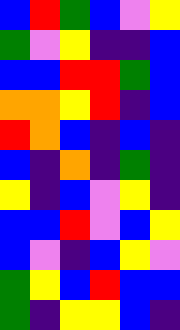[["blue", "red", "green", "blue", "violet", "yellow"], ["green", "violet", "yellow", "indigo", "indigo", "blue"], ["blue", "blue", "red", "red", "green", "blue"], ["orange", "orange", "yellow", "red", "indigo", "blue"], ["red", "orange", "blue", "indigo", "blue", "indigo"], ["blue", "indigo", "orange", "indigo", "green", "indigo"], ["yellow", "indigo", "blue", "violet", "yellow", "indigo"], ["blue", "blue", "red", "violet", "blue", "yellow"], ["blue", "violet", "indigo", "blue", "yellow", "violet"], ["green", "yellow", "blue", "red", "blue", "blue"], ["green", "indigo", "yellow", "yellow", "blue", "indigo"]]